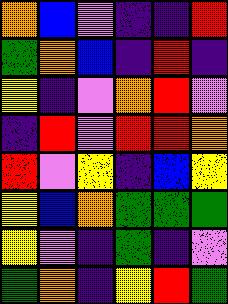[["orange", "blue", "violet", "indigo", "indigo", "red"], ["green", "orange", "blue", "indigo", "red", "indigo"], ["yellow", "indigo", "violet", "orange", "red", "violet"], ["indigo", "red", "violet", "red", "red", "orange"], ["red", "violet", "yellow", "indigo", "blue", "yellow"], ["yellow", "blue", "orange", "green", "green", "green"], ["yellow", "violet", "indigo", "green", "indigo", "violet"], ["green", "orange", "indigo", "yellow", "red", "green"]]